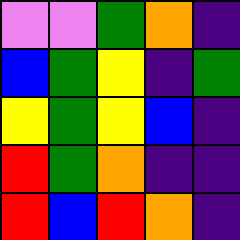[["violet", "violet", "green", "orange", "indigo"], ["blue", "green", "yellow", "indigo", "green"], ["yellow", "green", "yellow", "blue", "indigo"], ["red", "green", "orange", "indigo", "indigo"], ["red", "blue", "red", "orange", "indigo"]]